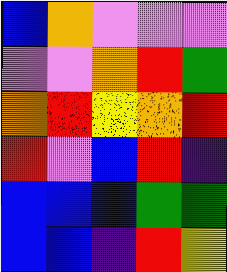[["blue", "orange", "violet", "violet", "violet"], ["violet", "violet", "orange", "red", "green"], ["orange", "red", "yellow", "orange", "red"], ["red", "violet", "blue", "red", "indigo"], ["blue", "blue", "blue", "green", "green"], ["blue", "blue", "indigo", "red", "yellow"]]